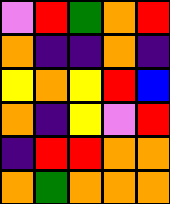[["violet", "red", "green", "orange", "red"], ["orange", "indigo", "indigo", "orange", "indigo"], ["yellow", "orange", "yellow", "red", "blue"], ["orange", "indigo", "yellow", "violet", "red"], ["indigo", "red", "red", "orange", "orange"], ["orange", "green", "orange", "orange", "orange"]]